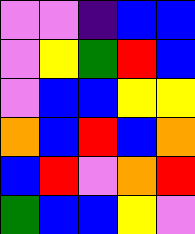[["violet", "violet", "indigo", "blue", "blue"], ["violet", "yellow", "green", "red", "blue"], ["violet", "blue", "blue", "yellow", "yellow"], ["orange", "blue", "red", "blue", "orange"], ["blue", "red", "violet", "orange", "red"], ["green", "blue", "blue", "yellow", "violet"]]